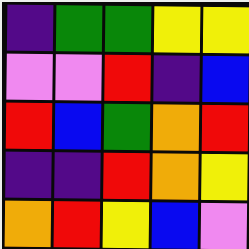[["indigo", "green", "green", "yellow", "yellow"], ["violet", "violet", "red", "indigo", "blue"], ["red", "blue", "green", "orange", "red"], ["indigo", "indigo", "red", "orange", "yellow"], ["orange", "red", "yellow", "blue", "violet"]]